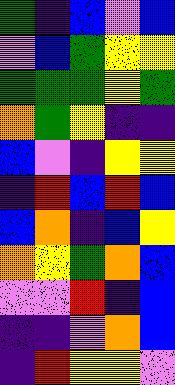[["green", "indigo", "blue", "violet", "blue"], ["violet", "blue", "green", "yellow", "yellow"], ["green", "green", "green", "yellow", "green"], ["orange", "green", "yellow", "indigo", "indigo"], ["blue", "violet", "indigo", "yellow", "yellow"], ["indigo", "red", "blue", "red", "blue"], ["blue", "orange", "indigo", "blue", "yellow"], ["orange", "yellow", "green", "orange", "blue"], ["violet", "violet", "red", "indigo", "blue"], ["indigo", "indigo", "violet", "orange", "blue"], ["indigo", "red", "yellow", "yellow", "violet"]]